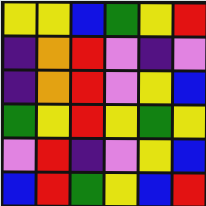[["yellow", "yellow", "blue", "green", "yellow", "red"], ["indigo", "orange", "red", "violet", "indigo", "violet"], ["indigo", "orange", "red", "violet", "yellow", "blue"], ["green", "yellow", "red", "yellow", "green", "yellow"], ["violet", "red", "indigo", "violet", "yellow", "blue"], ["blue", "red", "green", "yellow", "blue", "red"]]